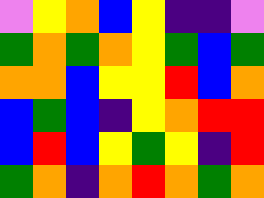[["violet", "yellow", "orange", "blue", "yellow", "indigo", "indigo", "violet"], ["green", "orange", "green", "orange", "yellow", "green", "blue", "green"], ["orange", "orange", "blue", "yellow", "yellow", "red", "blue", "orange"], ["blue", "green", "blue", "indigo", "yellow", "orange", "red", "red"], ["blue", "red", "blue", "yellow", "green", "yellow", "indigo", "red"], ["green", "orange", "indigo", "orange", "red", "orange", "green", "orange"]]